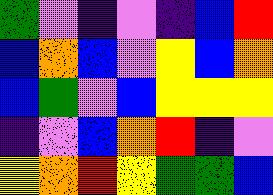[["green", "violet", "indigo", "violet", "indigo", "blue", "red"], ["blue", "orange", "blue", "violet", "yellow", "blue", "orange"], ["blue", "green", "violet", "blue", "yellow", "yellow", "yellow"], ["indigo", "violet", "blue", "orange", "red", "indigo", "violet"], ["yellow", "orange", "red", "yellow", "green", "green", "blue"]]